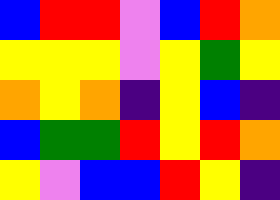[["blue", "red", "red", "violet", "blue", "red", "orange"], ["yellow", "yellow", "yellow", "violet", "yellow", "green", "yellow"], ["orange", "yellow", "orange", "indigo", "yellow", "blue", "indigo"], ["blue", "green", "green", "red", "yellow", "red", "orange"], ["yellow", "violet", "blue", "blue", "red", "yellow", "indigo"]]